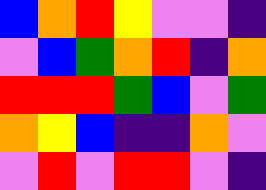[["blue", "orange", "red", "yellow", "violet", "violet", "indigo"], ["violet", "blue", "green", "orange", "red", "indigo", "orange"], ["red", "red", "red", "green", "blue", "violet", "green"], ["orange", "yellow", "blue", "indigo", "indigo", "orange", "violet"], ["violet", "red", "violet", "red", "red", "violet", "indigo"]]